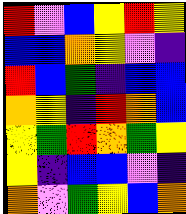[["red", "violet", "blue", "yellow", "red", "yellow"], ["blue", "blue", "orange", "yellow", "violet", "indigo"], ["red", "blue", "green", "indigo", "blue", "blue"], ["orange", "yellow", "indigo", "red", "orange", "blue"], ["yellow", "green", "red", "orange", "green", "yellow"], ["yellow", "indigo", "blue", "blue", "violet", "indigo"], ["orange", "violet", "green", "yellow", "blue", "orange"]]